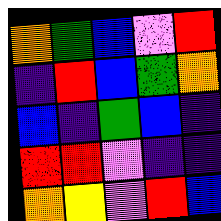[["orange", "green", "blue", "violet", "red"], ["indigo", "red", "blue", "green", "orange"], ["blue", "indigo", "green", "blue", "indigo"], ["red", "red", "violet", "indigo", "indigo"], ["orange", "yellow", "violet", "red", "blue"]]